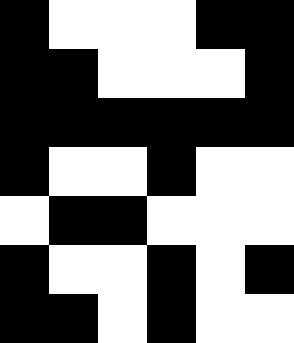[["black", "white", "white", "white", "black", "black"], ["black", "black", "white", "white", "white", "black"], ["black", "black", "black", "black", "black", "black"], ["black", "white", "white", "black", "white", "white"], ["white", "black", "black", "white", "white", "white"], ["black", "white", "white", "black", "white", "black"], ["black", "black", "white", "black", "white", "white"]]